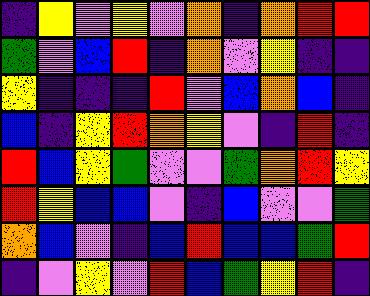[["indigo", "yellow", "violet", "yellow", "violet", "orange", "indigo", "orange", "red", "red"], ["green", "violet", "blue", "red", "indigo", "orange", "violet", "yellow", "indigo", "indigo"], ["yellow", "indigo", "indigo", "indigo", "red", "violet", "blue", "orange", "blue", "indigo"], ["blue", "indigo", "yellow", "red", "orange", "yellow", "violet", "indigo", "red", "indigo"], ["red", "blue", "yellow", "green", "violet", "violet", "green", "orange", "red", "yellow"], ["red", "yellow", "blue", "blue", "violet", "indigo", "blue", "violet", "violet", "green"], ["orange", "blue", "violet", "indigo", "blue", "red", "blue", "blue", "green", "red"], ["indigo", "violet", "yellow", "violet", "red", "blue", "green", "yellow", "red", "indigo"]]